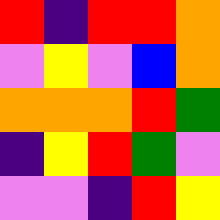[["red", "indigo", "red", "red", "orange"], ["violet", "yellow", "violet", "blue", "orange"], ["orange", "orange", "orange", "red", "green"], ["indigo", "yellow", "red", "green", "violet"], ["violet", "violet", "indigo", "red", "yellow"]]